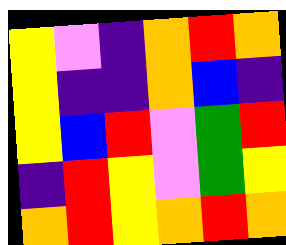[["yellow", "violet", "indigo", "orange", "red", "orange"], ["yellow", "indigo", "indigo", "orange", "blue", "indigo"], ["yellow", "blue", "red", "violet", "green", "red"], ["indigo", "red", "yellow", "violet", "green", "yellow"], ["orange", "red", "yellow", "orange", "red", "orange"]]